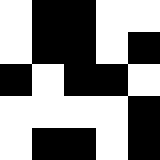[["white", "black", "black", "white", "white"], ["white", "black", "black", "white", "black"], ["black", "white", "black", "black", "white"], ["white", "white", "white", "white", "black"], ["white", "black", "black", "white", "black"]]